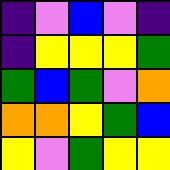[["indigo", "violet", "blue", "violet", "indigo"], ["indigo", "yellow", "yellow", "yellow", "green"], ["green", "blue", "green", "violet", "orange"], ["orange", "orange", "yellow", "green", "blue"], ["yellow", "violet", "green", "yellow", "yellow"]]